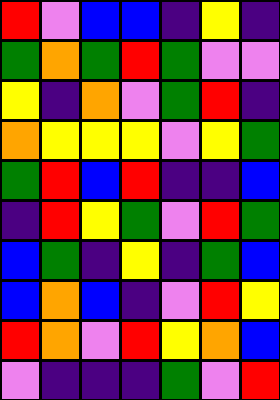[["red", "violet", "blue", "blue", "indigo", "yellow", "indigo"], ["green", "orange", "green", "red", "green", "violet", "violet"], ["yellow", "indigo", "orange", "violet", "green", "red", "indigo"], ["orange", "yellow", "yellow", "yellow", "violet", "yellow", "green"], ["green", "red", "blue", "red", "indigo", "indigo", "blue"], ["indigo", "red", "yellow", "green", "violet", "red", "green"], ["blue", "green", "indigo", "yellow", "indigo", "green", "blue"], ["blue", "orange", "blue", "indigo", "violet", "red", "yellow"], ["red", "orange", "violet", "red", "yellow", "orange", "blue"], ["violet", "indigo", "indigo", "indigo", "green", "violet", "red"]]